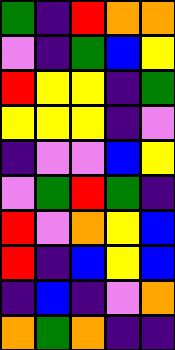[["green", "indigo", "red", "orange", "orange"], ["violet", "indigo", "green", "blue", "yellow"], ["red", "yellow", "yellow", "indigo", "green"], ["yellow", "yellow", "yellow", "indigo", "violet"], ["indigo", "violet", "violet", "blue", "yellow"], ["violet", "green", "red", "green", "indigo"], ["red", "violet", "orange", "yellow", "blue"], ["red", "indigo", "blue", "yellow", "blue"], ["indigo", "blue", "indigo", "violet", "orange"], ["orange", "green", "orange", "indigo", "indigo"]]